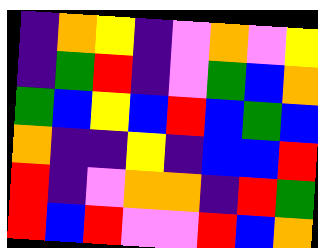[["indigo", "orange", "yellow", "indigo", "violet", "orange", "violet", "yellow"], ["indigo", "green", "red", "indigo", "violet", "green", "blue", "orange"], ["green", "blue", "yellow", "blue", "red", "blue", "green", "blue"], ["orange", "indigo", "indigo", "yellow", "indigo", "blue", "blue", "red"], ["red", "indigo", "violet", "orange", "orange", "indigo", "red", "green"], ["red", "blue", "red", "violet", "violet", "red", "blue", "orange"]]